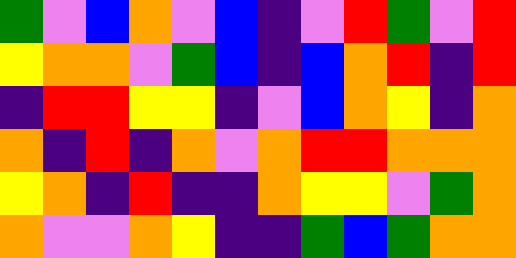[["green", "violet", "blue", "orange", "violet", "blue", "indigo", "violet", "red", "green", "violet", "red"], ["yellow", "orange", "orange", "violet", "green", "blue", "indigo", "blue", "orange", "red", "indigo", "red"], ["indigo", "red", "red", "yellow", "yellow", "indigo", "violet", "blue", "orange", "yellow", "indigo", "orange"], ["orange", "indigo", "red", "indigo", "orange", "violet", "orange", "red", "red", "orange", "orange", "orange"], ["yellow", "orange", "indigo", "red", "indigo", "indigo", "orange", "yellow", "yellow", "violet", "green", "orange"], ["orange", "violet", "violet", "orange", "yellow", "indigo", "indigo", "green", "blue", "green", "orange", "orange"]]